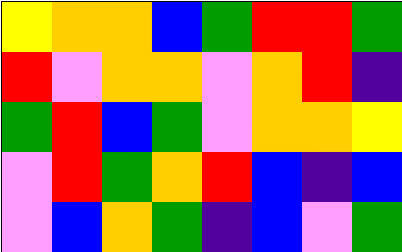[["yellow", "orange", "orange", "blue", "green", "red", "red", "green"], ["red", "violet", "orange", "orange", "violet", "orange", "red", "indigo"], ["green", "red", "blue", "green", "violet", "orange", "orange", "yellow"], ["violet", "red", "green", "orange", "red", "blue", "indigo", "blue"], ["violet", "blue", "orange", "green", "indigo", "blue", "violet", "green"]]